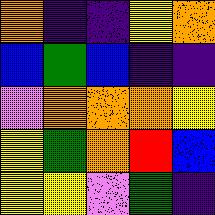[["orange", "indigo", "indigo", "yellow", "orange"], ["blue", "green", "blue", "indigo", "indigo"], ["violet", "orange", "orange", "orange", "yellow"], ["yellow", "green", "orange", "red", "blue"], ["yellow", "yellow", "violet", "green", "indigo"]]